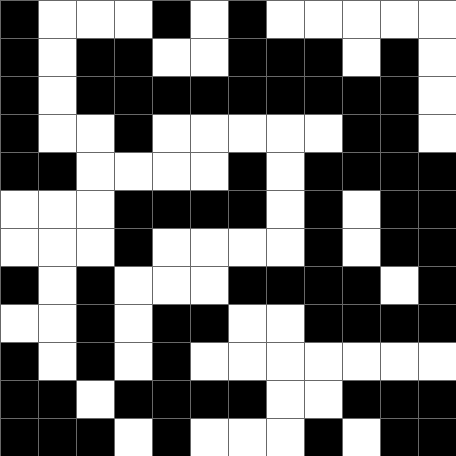[["black", "white", "white", "white", "black", "white", "black", "white", "white", "white", "white", "white"], ["black", "white", "black", "black", "white", "white", "black", "black", "black", "white", "black", "white"], ["black", "white", "black", "black", "black", "black", "black", "black", "black", "black", "black", "white"], ["black", "white", "white", "black", "white", "white", "white", "white", "white", "black", "black", "white"], ["black", "black", "white", "white", "white", "white", "black", "white", "black", "black", "black", "black"], ["white", "white", "white", "black", "black", "black", "black", "white", "black", "white", "black", "black"], ["white", "white", "white", "black", "white", "white", "white", "white", "black", "white", "black", "black"], ["black", "white", "black", "white", "white", "white", "black", "black", "black", "black", "white", "black"], ["white", "white", "black", "white", "black", "black", "white", "white", "black", "black", "black", "black"], ["black", "white", "black", "white", "black", "white", "white", "white", "white", "white", "white", "white"], ["black", "black", "white", "black", "black", "black", "black", "white", "white", "black", "black", "black"], ["black", "black", "black", "white", "black", "white", "white", "white", "black", "white", "black", "black"]]